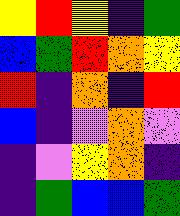[["yellow", "red", "yellow", "indigo", "green"], ["blue", "green", "red", "orange", "yellow"], ["red", "indigo", "orange", "indigo", "red"], ["blue", "indigo", "violet", "orange", "violet"], ["indigo", "violet", "yellow", "orange", "indigo"], ["indigo", "green", "blue", "blue", "green"]]